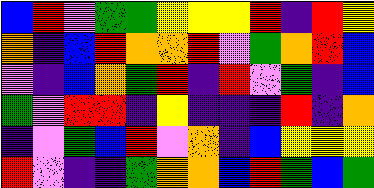[["blue", "red", "violet", "green", "green", "yellow", "yellow", "yellow", "red", "indigo", "red", "yellow"], ["orange", "indigo", "blue", "red", "orange", "orange", "red", "violet", "green", "orange", "red", "blue"], ["violet", "indigo", "blue", "orange", "green", "red", "indigo", "red", "violet", "green", "indigo", "blue"], ["green", "violet", "red", "red", "indigo", "yellow", "indigo", "indigo", "indigo", "red", "indigo", "orange"], ["indigo", "violet", "green", "blue", "red", "violet", "orange", "indigo", "blue", "yellow", "yellow", "yellow"], ["red", "violet", "indigo", "indigo", "green", "orange", "orange", "blue", "red", "green", "blue", "green"]]